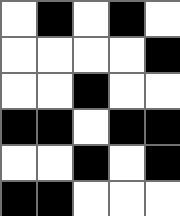[["white", "black", "white", "black", "white"], ["white", "white", "white", "white", "black"], ["white", "white", "black", "white", "white"], ["black", "black", "white", "black", "black"], ["white", "white", "black", "white", "black"], ["black", "black", "white", "white", "white"]]